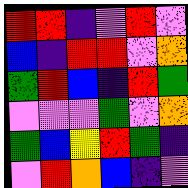[["red", "red", "indigo", "violet", "red", "violet"], ["blue", "indigo", "red", "red", "violet", "orange"], ["green", "red", "blue", "indigo", "red", "green"], ["violet", "violet", "violet", "green", "violet", "orange"], ["green", "blue", "yellow", "red", "green", "indigo"], ["violet", "red", "orange", "blue", "indigo", "violet"]]